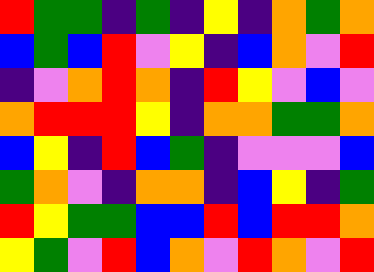[["red", "green", "green", "indigo", "green", "indigo", "yellow", "indigo", "orange", "green", "orange"], ["blue", "green", "blue", "red", "violet", "yellow", "indigo", "blue", "orange", "violet", "red"], ["indigo", "violet", "orange", "red", "orange", "indigo", "red", "yellow", "violet", "blue", "violet"], ["orange", "red", "red", "red", "yellow", "indigo", "orange", "orange", "green", "green", "orange"], ["blue", "yellow", "indigo", "red", "blue", "green", "indigo", "violet", "violet", "violet", "blue"], ["green", "orange", "violet", "indigo", "orange", "orange", "indigo", "blue", "yellow", "indigo", "green"], ["red", "yellow", "green", "green", "blue", "blue", "red", "blue", "red", "red", "orange"], ["yellow", "green", "violet", "red", "blue", "orange", "violet", "red", "orange", "violet", "red"]]